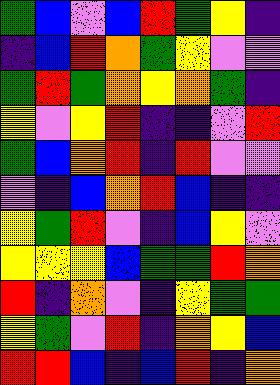[["green", "blue", "violet", "blue", "red", "green", "yellow", "indigo"], ["indigo", "blue", "red", "orange", "green", "yellow", "violet", "violet"], ["green", "red", "green", "orange", "yellow", "orange", "green", "indigo"], ["yellow", "violet", "yellow", "red", "indigo", "indigo", "violet", "red"], ["green", "blue", "orange", "red", "indigo", "red", "violet", "violet"], ["violet", "indigo", "blue", "orange", "red", "blue", "indigo", "indigo"], ["yellow", "green", "red", "violet", "indigo", "blue", "yellow", "violet"], ["yellow", "yellow", "yellow", "blue", "green", "green", "red", "orange"], ["red", "indigo", "orange", "violet", "indigo", "yellow", "green", "green"], ["yellow", "green", "violet", "red", "indigo", "orange", "yellow", "blue"], ["red", "red", "blue", "indigo", "blue", "red", "indigo", "orange"]]